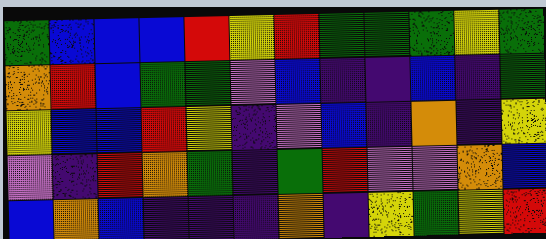[["green", "blue", "blue", "blue", "red", "yellow", "red", "green", "green", "green", "yellow", "green"], ["orange", "red", "blue", "green", "green", "violet", "blue", "indigo", "indigo", "blue", "indigo", "green"], ["yellow", "blue", "blue", "red", "yellow", "indigo", "violet", "blue", "indigo", "orange", "indigo", "yellow"], ["violet", "indigo", "red", "orange", "green", "indigo", "green", "red", "violet", "violet", "orange", "blue"], ["blue", "orange", "blue", "indigo", "indigo", "indigo", "orange", "indigo", "yellow", "green", "yellow", "red"]]